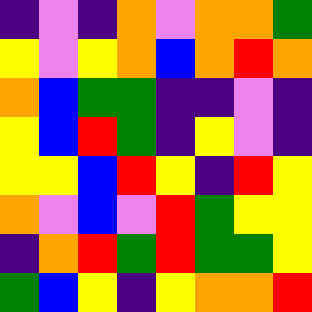[["indigo", "violet", "indigo", "orange", "violet", "orange", "orange", "green"], ["yellow", "violet", "yellow", "orange", "blue", "orange", "red", "orange"], ["orange", "blue", "green", "green", "indigo", "indigo", "violet", "indigo"], ["yellow", "blue", "red", "green", "indigo", "yellow", "violet", "indigo"], ["yellow", "yellow", "blue", "red", "yellow", "indigo", "red", "yellow"], ["orange", "violet", "blue", "violet", "red", "green", "yellow", "yellow"], ["indigo", "orange", "red", "green", "red", "green", "green", "yellow"], ["green", "blue", "yellow", "indigo", "yellow", "orange", "orange", "red"]]